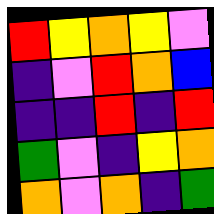[["red", "yellow", "orange", "yellow", "violet"], ["indigo", "violet", "red", "orange", "blue"], ["indigo", "indigo", "red", "indigo", "red"], ["green", "violet", "indigo", "yellow", "orange"], ["orange", "violet", "orange", "indigo", "green"]]